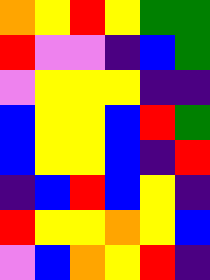[["orange", "yellow", "red", "yellow", "green", "green"], ["red", "violet", "violet", "indigo", "blue", "green"], ["violet", "yellow", "yellow", "yellow", "indigo", "indigo"], ["blue", "yellow", "yellow", "blue", "red", "green"], ["blue", "yellow", "yellow", "blue", "indigo", "red"], ["indigo", "blue", "red", "blue", "yellow", "indigo"], ["red", "yellow", "yellow", "orange", "yellow", "blue"], ["violet", "blue", "orange", "yellow", "red", "indigo"]]